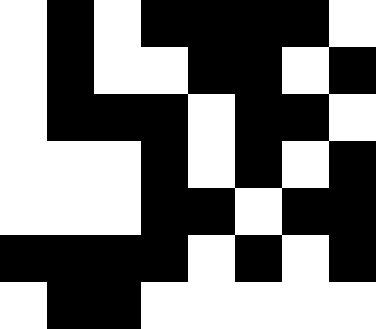[["white", "black", "white", "black", "black", "black", "black", "white"], ["white", "black", "white", "white", "black", "black", "white", "black"], ["white", "black", "black", "black", "white", "black", "black", "white"], ["white", "white", "white", "black", "white", "black", "white", "black"], ["white", "white", "white", "black", "black", "white", "black", "black"], ["black", "black", "black", "black", "white", "black", "white", "black"], ["white", "black", "black", "white", "white", "white", "white", "white"]]